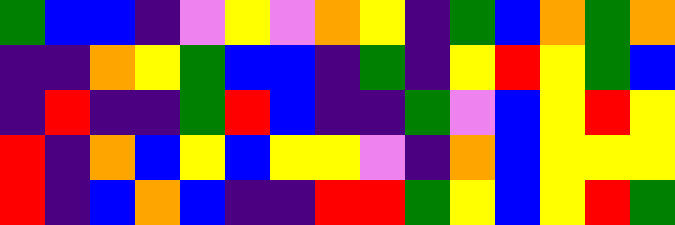[["green", "blue", "blue", "indigo", "violet", "yellow", "violet", "orange", "yellow", "indigo", "green", "blue", "orange", "green", "orange"], ["indigo", "indigo", "orange", "yellow", "green", "blue", "blue", "indigo", "green", "indigo", "yellow", "red", "yellow", "green", "blue"], ["indigo", "red", "indigo", "indigo", "green", "red", "blue", "indigo", "indigo", "green", "violet", "blue", "yellow", "red", "yellow"], ["red", "indigo", "orange", "blue", "yellow", "blue", "yellow", "yellow", "violet", "indigo", "orange", "blue", "yellow", "yellow", "yellow"], ["red", "indigo", "blue", "orange", "blue", "indigo", "indigo", "red", "red", "green", "yellow", "blue", "yellow", "red", "green"]]